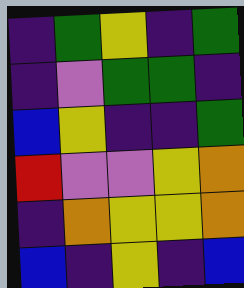[["indigo", "green", "yellow", "indigo", "green"], ["indigo", "violet", "green", "green", "indigo"], ["blue", "yellow", "indigo", "indigo", "green"], ["red", "violet", "violet", "yellow", "orange"], ["indigo", "orange", "yellow", "yellow", "orange"], ["blue", "indigo", "yellow", "indigo", "blue"]]